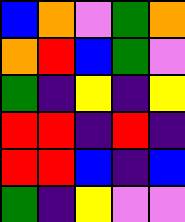[["blue", "orange", "violet", "green", "orange"], ["orange", "red", "blue", "green", "violet"], ["green", "indigo", "yellow", "indigo", "yellow"], ["red", "red", "indigo", "red", "indigo"], ["red", "red", "blue", "indigo", "blue"], ["green", "indigo", "yellow", "violet", "violet"]]